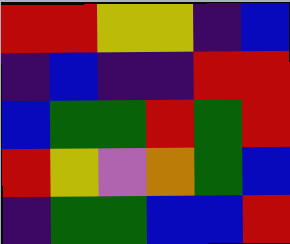[["red", "red", "yellow", "yellow", "indigo", "blue"], ["indigo", "blue", "indigo", "indigo", "red", "red"], ["blue", "green", "green", "red", "green", "red"], ["red", "yellow", "violet", "orange", "green", "blue"], ["indigo", "green", "green", "blue", "blue", "red"]]